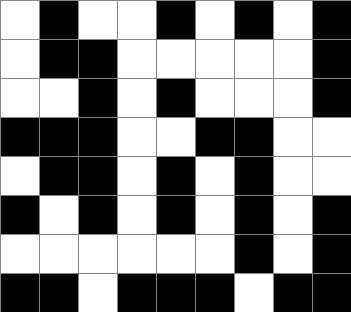[["white", "black", "white", "white", "black", "white", "black", "white", "black"], ["white", "black", "black", "white", "white", "white", "white", "white", "black"], ["white", "white", "black", "white", "black", "white", "white", "white", "black"], ["black", "black", "black", "white", "white", "black", "black", "white", "white"], ["white", "black", "black", "white", "black", "white", "black", "white", "white"], ["black", "white", "black", "white", "black", "white", "black", "white", "black"], ["white", "white", "white", "white", "white", "white", "black", "white", "black"], ["black", "black", "white", "black", "black", "black", "white", "black", "black"]]